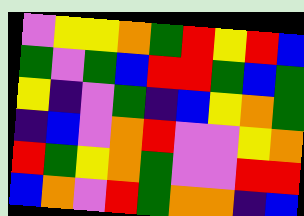[["violet", "yellow", "yellow", "orange", "green", "red", "yellow", "red", "blue"], ["green", "violet", "green", "blue", "red", "red", "green", "blue", "green"], ["yellow", "indigo", "violet", "green", "indigo", "blue", "yellow", "orange", "green"], ["indigo", "blue", "violet", "orange", "red", "violet", "violet", "yellow", "orange"], ["red", "green", "yellow", "orange", "green", "violet", "violet", "red", "red"], ["blue", "orange", "violet", "red", "green", "orange", "orange", "indigo", "blue"]]